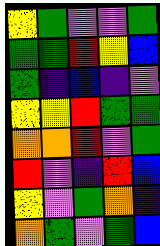[["yellow", "green", "violet", "violet", "green"], ["green", "green", "red", "yellow", "blue"], ["green", "indigo", "blue", "indigo", "violet"], ["yellow", "yellow", "red", "green", "green"], ["orange", "orange", "red", "violet", "green"], ["red", "violet", "indigo", "red", "blue"], ["yellow", "violet", "green", "orange", "indigo"], ["orange", "green", "violet", "green", "blue"]]